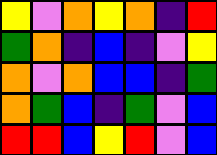[["yellow", "violet", "orange", "yellow", "orange", "indigo", "red"], ["green", "orange", "indigo", "blue", "indigo", "violet", "yellow"], ["orange", "violet", "orange", "blue", "blue", "indigo", "green"], ["orange", "green", "blue", "indigo", "green", "violet", "blue"], ["red", "red", "blue", "yellow", "red", "violet", "blue"]]